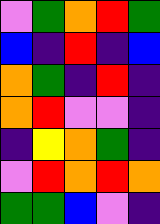[["violet", "green", "orange", "red", "green"], ["blue", "indigo", "red", "indigo", "blue"], ["orange", "green", "indigo", "red", "indigo"], ["orange", "red", "violet", "violet", "indigo"], ["indigo", "yellow", "orange", "green", "indigo"], ["violet", "red", "orange", "red", "orange"], ["green", "green", "blue", "violet", "indigo"]]